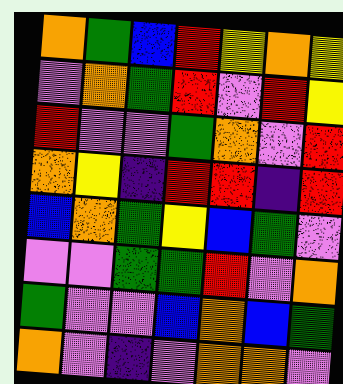[["orange", "green", "blue", "red", "yellow", "orange", "yellow"], ["violet", "orange", "green", "red", "violet", "red", "yellow"], ["red", "violet", "violet", "green", "orange", "violet", "red"], ["orange", "yellow", "indigo", "red", "red", "indigo", "red"], ["blue", "orange", "green", "yellow", "blue", "green", "violet"], ["violet", "violet", "green", "green", "red", "violet", "orange"], ["green", "violet", "violet", "blue", "orange", "blue", "green"], ["orange", "violet", "indigo", "violet", "orange", "orange", "violet"]]